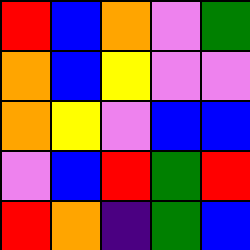[["red", "blue", "orange", "violet", "green"], ["orange", "blue", "yellow", "violet", "violet"], ["orange", "yellow", "violet", "blue", "blue"], ["violet", "blue", "red", "green", "red"], ["red", "orange", "indigo", "green", "blue"]]